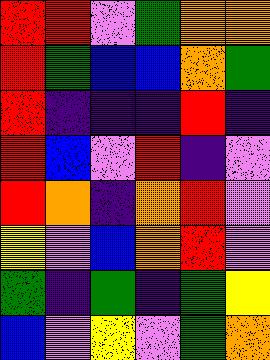[["red", "red", "violet", "green", "orange", "orange"], ["red", "green", "blue", "blue", "orange", "green"], ["red", "indigo", "indigo", "indigo", "red", "indigo"], ["red", "blue", "violet", "red", "indigo", "violet"], ["red", "orange", "indigo", "orange", "red", "violet"], ["yellow", "violet", "blue", "orange", "red", "violet"], ["green", "indigo", "green", "indigo", "green", "yellow"], ["blue", "violet", "yellow", "violet", "green", "orange"]]